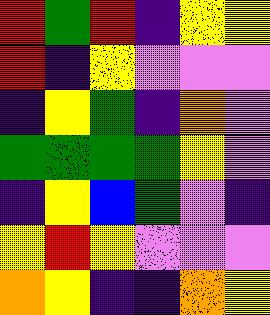[["red", "green", "red", "indigo", "yellow", "yellow"], ["red", "indigo", "yellow", "violet", "violet", "violet"], ["indigo", "yellow", "green", "indigo", "orange", "violet"], ["green", "green", "green", "green", "yellow", "violet"], ["indigo", "yellow", "blue", "green", "violet", "indigo"], ["yellow", "red", "yellow", "violet", "violet", "violet"], ["orange", "yellow", "indigo", "indigo", "orange", "yellow"]]